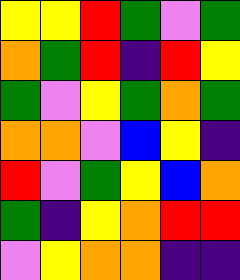[["yellow", "yellow", "red", "green", "violet", "green"], ["orange", "green", "red", "indigo", "red", "yellow"], ["green", "violet", "yellow", "green", "orange", "green"], ["orange", "orange", "violet", "blue", "yellow", "indigo"], ["red", "violet", "green", "yellow", "blue", "orange"], ["green", "indigo", "yellow", "orange", "red", "red"], ["violet", "yellow", "orange", "orange", "indigo", "indigo"]]